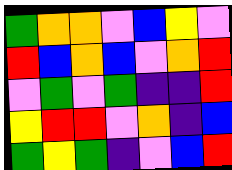[["green", "orange", "orange", "violet", "blue", "yellow", "violet"], ["red", "blue", "orange", "blue", "violet", "orange", "red"], ["violet", "green", "violet", "green", "indigo", "indigo", "red"], ["yellow", "red", "red", "violet", "orange", "indigo", "blue"], ["green", "yellow", "green", "indigo", "violet", "blue", "red"]]